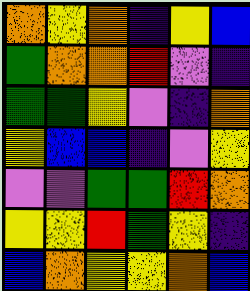[["orange", "yellow", "orange", "indigo", "yellow", "blue"], ["green", "orange", "orange", "red", "violet", "indigo"], ["green", "green", "yellow", "violet", "indigo", "orange"], ["yellow", "blue", "blue", "indigo", "violet", "yellow"], ["violet", "violet", "green", "green", "red", "orange"], ["yellow", "yellow", "red", "green", "yellow", "indigo"], ["blue", "orange", "yellow", "yellow", "orange", "blue"]]